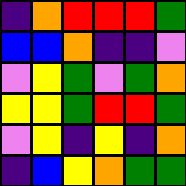[["indigo", "orange", "red", "red", "red", "green"], ["blue", "blue", "orange", "indigo", "indigo", "violet"], ["violet", "yellow", "green", "violet", "green", "orange"], ["yellow", "yellow", "green", "red", "red", "green"], ["violet", "yellow", "indigo", "yellow", "indigo", "orange"], ["indigo", "blue", "yellow", "orange", "green", "green"]]